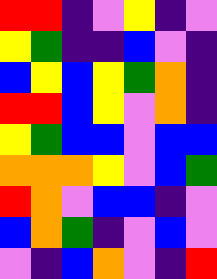[["red", "red", "indigo", "violet", "yellow", "indigo", "violet"], ["yellow", "green", "indigo", "indigo", "blue", "violet", "indigo"], ["blue", "yellow", "blue", "yellow", "green", "orange", "indigo"], ["red", "red", "blue", "yellow", "violet", "orange", "indigo"], ["yellow", "green", "blue", "blue", "violet", "blue", "blue"], ["orange", "orange", "orange", "yellow", "violet", "blue", "green"], ["red", "orange", "violet", "blue", "blue", "indigo", "violet"], ["blue", "orange", "green", "indigo", "violet", "blue", "violet"], ["violet", "indigo", "blue", "orange", "violet", "indigo", "red"]]